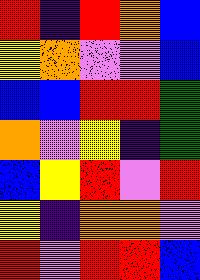[["red", "indigo", "red", "orange", "blue"], ["yellow", "orange", "violet", "violet", "blue"], ["blue", "blue", "red", "red", "green"], ["orange", "violet", "yellow", "indigo", "green"], ["blue", "yellow", "red", "violet", "red"], ["yellow", "indigo", "orange", "orange", "violet"], ["red", "violet", "red", "red", "blue"]]